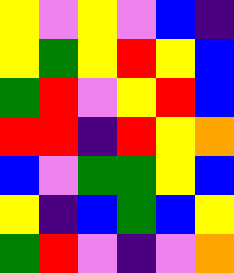[["yellow", "violet", "yellow", "violet", "blue", "indigo"], ["yellow", "green", "yellow", "red", "yellow", "blue"], ["green", "red", "violet", "yellow", "red", "blue"], ["red", "red", "indigo", "red", "yellow", "orange"], ["blue", "violet", "green", "green", "yellow", "blue"], ["yellow", "indigo", "blue", "green", "blue", "yellow"], ["green", "red", "violet", "indigo", "violet", "orange"]]